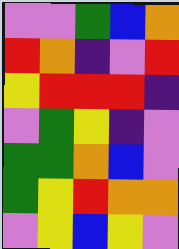[["violet", "violet", "green", "blue", "orange"], ["red", "orange", "indigo", "violet", "red"], ["yellow", "red", "red", "red", "indigo"], ["violet", "green", "yellow", "indigo", "violet"], ["green", "green", "orange", "blue", "violet"], ["green", "yellow", "red", "orange", "orange"], ["violet", "yellow", "blue", "yellow", "violet"]]